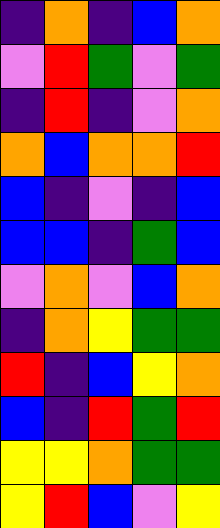[["indigo", "orange", "indigo", "blue", "orange"], ["violet", "red", "green", "violet", "green"], ["indigo", "red", "indigo", "violet", "orange"], ["orange", "blue", "orange", "orange", "red"], ["blue", "indigo", "violet", "indigo", "blue"], ["blue", "blue", "indigo", "green", "blue"], ["violet", "orange", "violet", "blue", "orange"], ["indigo", "orange", "yellow", "green", "green"], ["red", "indigo", "blue", "yellow", "orange"], ["blue", "indigo", "red", "green", "red"], ["yellow", "yellow", "orange", "green", "green"], ["yellow", "red", "blue", "violet", "yellow"]]